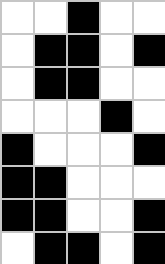[["white", "white", "black", "white", "white"], ["white", "black", "black", "white", "black"], ["white", "black", "black", "white", "white"], ["white", "white", "white", "black", "white"], ["black", "white", "white", "white", "black"], ["black", "black", "white", "white", "white"], ["black", "black", "white", "white", "black"], ["white", "black", "black", "white", "black"]]